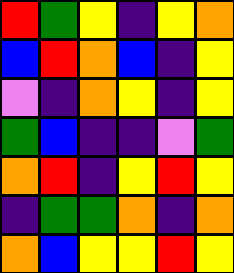[["red", "green", "yellow", "indigo", "yellow", "orange"], ["blue", "red", "orange", "blue", "indigo", "yellow"], ["violet", "indigo", "orange", "yellow", "indigo", "yellow"], ["green", "blue", "indigo", "indigo", "violet", "green"], ["orange", "red", "indigo", "yellow", "red", "yellow"], ["indigo", "green", "green", "orange", "indigo", "orange"], ["orange", "blue", "yellow", "yellow", "red", "yellow"]]